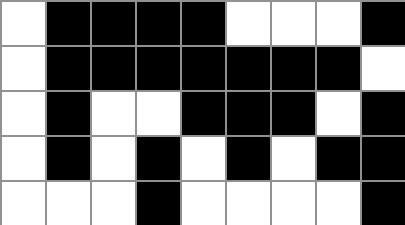[["white", "black", "black", "black", "black", "white", "white", "white", "black"], ["white", "black", "black", "black", "black", "black", "black", "black", "white"], ["white", "black", "white", "white", "black", "black", "black", "white", "black"], ["white", "black", "white", "black", "white", "black", "white", "black", "black"], ["white", "white", "white", "black", "white", "white", "white", "white", "black"]]